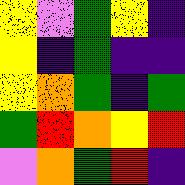[["yellow", "violet", "green", "yellow", "indigo"], ["yellow", "indigo", "green", "indigo", "indigo"], ["yellow", "orange", "green", "indigo", "green"], ["green", "red", "orange", "yellow", "red"], ["violet", "orange", "green", "red", "indigo"]]